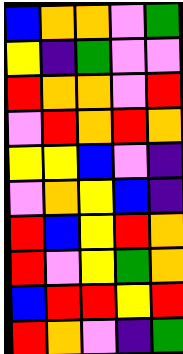[["blue", "orange", "orange", "violet", "green"], ["yellow", "indigo", "green", "violet", "violet"], ["red", "orange", "orange", "violet", "red"], ["violet", "red", "orange", "red", "orange"], ["yellow", "yellow", "blue", "violet", "indigo"], ["violet", "orange", "yellow", "blue", "indigo"], ["red", "blue", "yellow", "red", "orange"], ["red", "violet", "yellow", "green", "orange"], ["blue", "red", "red", "yellow", "red"], ["red", "orange", "violet", "indigo", "green"]]